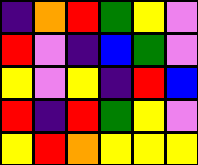[["indigo", "orange", "red", "green", "yellow", "violet"], ["red", "violet", "indigo", "blue", "green", "violet"], ["yellow", "violet", "yellow", "indigo", "red", "blue"], ["red", "indigo", "red", "green", "yellow", "violet"], ["yellow", "red", "orange", "yellow", "yellow", "yellow"]]